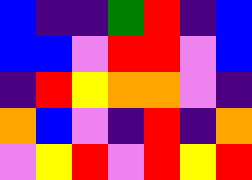[["blue", "indigo", "indigo", "green", "red", "indigo", "blue"], ["blue", "blue", "violet", "red", "red", "violet", "blue"], ["indigo", "red", "yellow", "orange", "orange", "violet", "indigo"], ["orange", "blue", "violet", "indigo", "red", "indigo", "orange"], ["violet", "yellow", "red", "violet", "red", "yellow", "red"]]